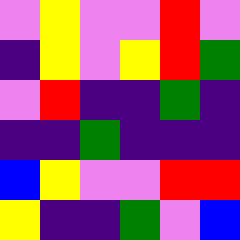[["violet", "yellow", "violet", "violet", "red", "violet"], ["indigo", "yellow", "violet", "yellow", "red", "green"], ["violet", "red", "indigo", "indigo", "green", "indigo"], ["indigo", "indigo", "green", "indigo", "indigo", "indigo"], ["blue", "yellow", "violet", "violet", "red", "red"], ["yellow", "indigo", "indigo", "green", "violet", "blue"]]